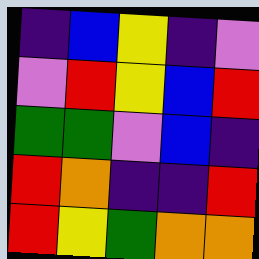[["indigo", "blue", "yellow", "indigo", "violet"], ["violet", "red", "yellow", "blue", "red"], ["green", "green", "violet", "blue", "indigo"], ["red", "orange", "indigo", "indigo", "red"], ["red", "yellow", "green", "orange", "orange"]]